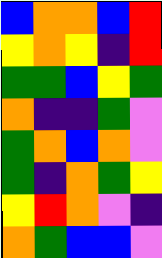[["blue", "orange", "orange", "blue", "red"], ["yellow", "orange", "yellow", "indigo", "red"], ["green", "green", "blue", "yellow", "green"], ["orange", "indigo", "indigo", "green", "violet"], ["green", "orange", "blue", "orange", "violet"], ["green", "indigo", "orange", "green", "yellow"], ["yellow", "red", "orange", "violet", "indigo"], ["orange", "green", "blue", "blue", "violet"]]